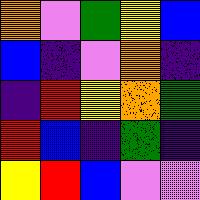[["orange", "violet", "green", "yellow", "blue"], ["blue", "indigo", "violet", "orange", "indigo"], ["indigo", "red", "yellow", "orange", "green"], ["red", "blue", "indigo", "green", "indigo"], ["yellow", "red", "blue", "violet", "violet"]]